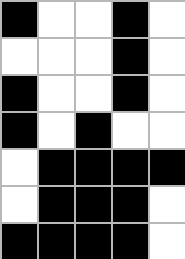[["black", "white", "white", "black", "white"], ["white", "white", "white", "black", "white"], ["black", "white", "white", "black", "white"], ["black", "white", "black", "white", "white"], ["white", "black", "black", "black", "black"], ["white", "black", "black", "black", "white"], ["black", "black", "black", "black", "white"]]